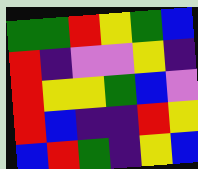[["green", "green", "red", "yellow", "green", "blue"], ["red", "indigo", "violet", "violet", "yellow", "indigo"], ["red", "yellow", "yellow", "green", "blue", "violet"], ["red", "blue", "indigo", "indigo", "red", "yellow"], ["blue", "red", "green", "indigo", "yellow", "blue"]]